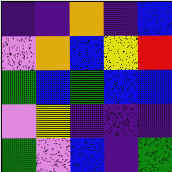[["indigo", "indigo", "orange", "indigo", "blue"], ["violet", "orange", "blue", "yellow", "red"], ["green", "blue", "green", "blue", "blue"], ["violet", "yellow", "indigo", "indigo", "indigo"], ["green", "violet", "blue", "indigo", "green"]]